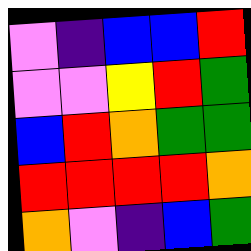[["violet", "indigo", "blue", "blue", "red"], ["violet", "violet", "yellow", "red", "green"], ["blue", "red", "orange", "green", "green"], ["red", "red", "red", "red", "orange"], ["orange", "violet", "indigo", "blue", "green"]]